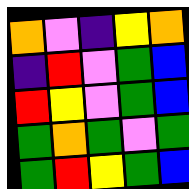[["orange", "violet", "indigo", "yellow", "orange"], ["indigo", "red", "violet", "green", "blue"], ["red", "yellow", "violet", "green", "blue"], ["green", "orange", "green", "violet", "green"], ["green", "red", "yellow", "green", "blue"]]